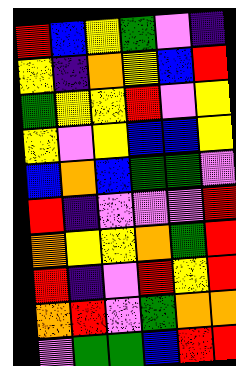[["red", "blue", "yellow", "green", "violet", "indigo"], ["yellow", "indigo", "orange", "yellow", "blue", "red"], ["green", "yellow", "yellow", "red", "violet", "yellow"], ["yellow", "violet", "yellow", "blue", "blue", "yellow"], ["blue", "orange", "blue", "green", "green", "violet"], ["red", "indigo", "violet", "violet", "violet", "red"], ["orange", "yellow", "yellow", "orange", "green", "red"], ["red", "indigo", "violet", "red", "yellow", "red"], ["orange", "red", "violet", "green", "orange", "orange"], ["violet", "green", "green", "blue", "red", "red"]]